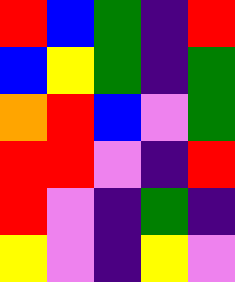[["red", "blue", "green", "indigo", "red"], ["blue", "yellow", "green", "indigo", "green"], ["orange", "red", "blue", "violet", "green"], ["red", "red", "violet", "indigo", "red"], ["red", "violet", "indigo", "green", "indigo"], ["yellow", "violet", "indigo", "yellow", "violet"]]